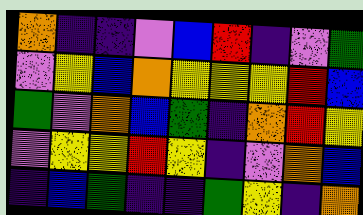[["orange", "indigo", "indigo", "violet", "blue", "red", "indigo", "violet", "green"], ["violet", "yellow", "blue", "orange", "yellow", "yellow", "yellow", "red", "blue"], ["green", "violet", "orange", "blue", "green", "indigo", "orange", "red", "yellow"], ["violet", "yellow", "yellow", "red", "yellow", "indigo", "violet", "orange", "blue"], ["indigo", "blue", "green", "indigo", "indigo", "green", "yellow", "indigo", "orange"]]